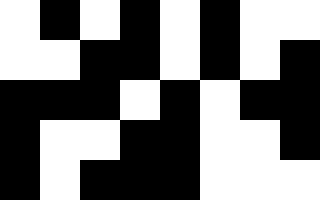[["white", "black", "white", "black", "white", "black", "white", "white"], ["white", "white", "black", "black", "white", "black", "white", "black"], ["black", "black", "black", "white", "black", "white", "black", "black"], ["black", "white", "white", "black", "black", "white", "white", "black"], ["black", "white", "black", "black", "black", "white", "white", "white"]]